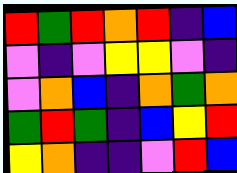[["red", "green", "red", "orange", "red", "indigo", "blue"], ["violet", "indigo", "violet", "yellow", "yellow", "violet", "indigo"], ["violet", "orange", "blue", "indigo", "orange", "green", "orange"], ["green", "red", "green", "indigo", "blue", "yellow", "red"], ["yellow", "orange", "indigo", "indigo", "violet", "red", "blue"]]